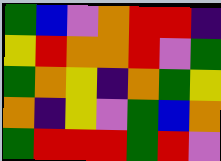[["green", "blue", "violet", "orange", "red", "red", "indigo"], ["yellow", "red", "orange", "orange", "red", "violet", "green"], ["green", "orange", "yellow", "indigo", "orange", "green", "yellow"], ["orange", "indigo", "yellow", "violet", "green", "blue", "orange"], ["green", "red", "red", "red", "green", "red", "violet"]]